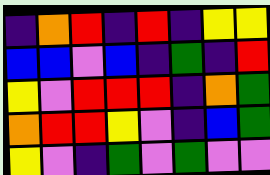[["indigo", "orange", "red", "indigo", "red", "indigo", "yellow", "yellow"], ["blue", "blue", "violet", "blue", "indigo", "green", "indigo", "red"], ["yellow", "violet", "red", "red", "red", "indigo", "orange", "green"], ["orange", "red", "red", "yellow", "violet", "indigo", "blue", "green"], ["yellow", "violet", "indigo", "green", "violet", "green", "violet", "violet"]]